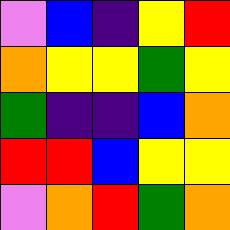[["violet", "blue", "indigo", "yellow", "red"], ["orange", "yellow", "yellow", "green", "yellow"], ["green", "indigo", "indigo", "blue", "orange"], ["red", "red", "blue", "yellow", "yellow"], ["violet", "orange", "red", "green", "orange"]]